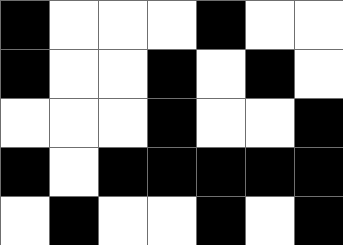[["black", "white", "white", "white", "black", "white", "white"], ["black", "white", "white", "black", "white", "black", "white"], ["white", "white", "white", "black", "white", "white", "black"], ["black", "white", "black", "black", "black", "black", "black"], ["white", "black", "white", "white", "black", "white", "black"]]